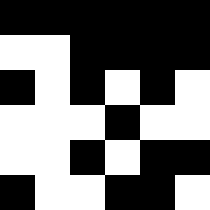[["black", "black", "black", "black", "black", "black"], ["white", "white", "black", "black", "black", "black"], ["black", "white", "black", "white", "black", "white"], ["white", "white", "white", "black", "white", "white"], ["white", "white", "black", "white", "black", "black"], ["black", "white", "white", "black", "black", "white"]]